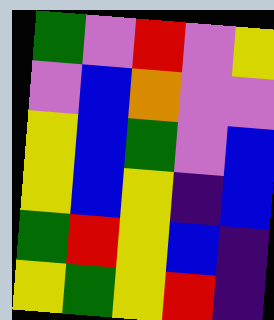[["green", "violet", "red", "violet", "yellow"], ["violet", "blue", "orange", "violet", "violet"], ["yellow", "blue", "green", "violet", "blue"], ["yellow", "blue", "yellow", "indigo", "blue"], ["green", "red", "yellow", "blue", "indigo"], ["yellow", "green", "yellow", "red", "indigo"]]